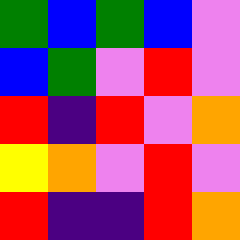[["green", "blue", "green", "blue", "violet"], ["blue", "green", "violet", "red", "violet"], ["red", "indigo", "red", "violet", "orange"], ["yellow", "orange", "violet", "red", "violet"], ["red", "indigo", "indigo", "red", "orange"]]